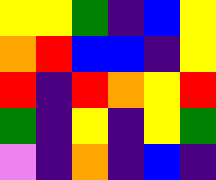[["yellow", "yellow", "green", "indigo", "blue", "yellow"], ["orange", "red", "blue", "blue", "indigo", "yellow"], ["red", "indigo", "red", "orange", "yellow", "red"], ["green", "indigo", "yellow", "indigo", "yellow", "green"], ["violet", "indigo", "orange", "indigo", "blue", "indigo"]]